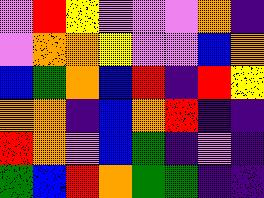[["violet", "red", "yellow", "violet", "violet", "violet", "orange", "indigo"], ["violet", "orange", "orange", "yellow", "violet", "violet", "blue", "orange"], ["blue", "green", "orange", "blue", "red", "indigo", "red", "yellow"], ["orange", "orange", "indigo", "blue", "orange", "red", "indigo", "indigo"], ["red", "orange", "violet", "blue", "green", "indigo", "violet", "indigo"], ["green", "blue", "red", "orange", "green", "green", "indigo", "indigo"]]